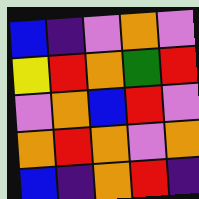[["blue", "indigo", "violet", "orange", "violet"], ["yellow", "red", "orange", "green", "red"], ["violet", "orange", "blue", "red", "violet"], ["orange", "red", "orange", "violet", "orange"], ["blue", "indigo", "orange", "red", "indigo"]]